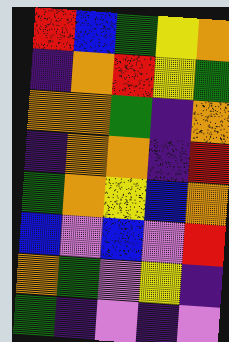[["red", "blue", "green", "yellow", "orange"], ["indigo", "orange", "red", "yellow", "green"], ["orange", "orange", "green", "indigo", "orange"], ["indigo", "orange", "orange", "indigo", "red"], ["green", "orange", "yellow", "blue", "orange"], ["blue", "violet", "blue", "violet", "red"], ["orange", "green", "violet", "yellow", "indigo"], ["green", "indigo", "violet", "indigo", "violet"]]